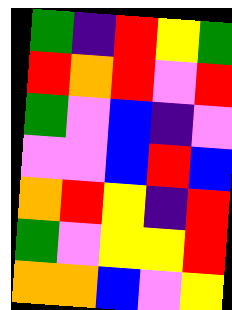[["green", "indigo", "red", "yellow", "green"], ["red", "orange", "red", "violet", "red"], ["green", "violet", "blue", "indigo", "violet"], ["violet", "violet", "blue", "red", "blue"], ["orange", "red", "yellow", "indigo", "red"], ["green", "violet", "yellow", "yellow", "red"], ["orange", "orange", "blue", "violet", "yellow"]]